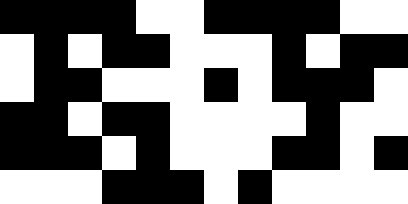[["black", "black", "black", "black", "white", "white", "black", "black", "black", "black", "white", "white"], ["white", "black", "white", "black", "black", "white", "white", "white", "black", "white", "black", "black"], ["white", "black", "black", "white", "white", "white", "black", "white", "black", "black", "black", "white"], ["black", "black", "white", "black", "black", "white", "white", "white", "white", "black", "white", "white"], ["black", "black", "black", "white", "black", "white", "white", "white", "black", "black", "white", "black"], ["white", "white", "white", "black", "black", "black", "white", "black", "white", "white", "white", "white"]]